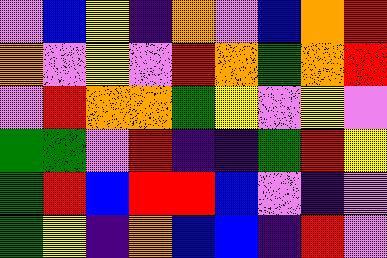[["violet", "blue", "yellow", "indigo", "orange", "violet", "blue", "orange", "red"], ["orange", "violet", "yellow", "violet", "red", "orange", "green", "orange", "red"], ["violet", "red", "orange", "orange", "green", "yellow", "violet", "yellow", "violet"], ["green", "green", "violet", "red", "indigo", "indigo", "green", "red", "yellow"], ["green", "red", "blue", "red", "red", "blue", "violet", "indigo", "violet"], ["green", "yellow", "indigo", "orange", "blue", "blue", "indigo", "red", "violet"]]